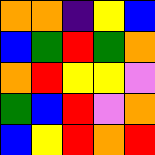[["orange", "orange", "indigo", "yellow", "blue"], ["blue", "green", "red", "green", "orange"], ["orange", "red", "yellow", "yellow", "violet"], ["green", "blue", "red", "violet", "orange"], ["blue", "yellow", "red", "orange", "red"]]